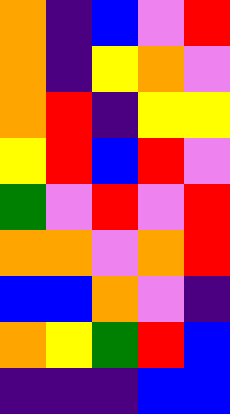[["orange", "indigo", "blue", "violet", "red"], ["orange", "indigo", "yellow", "orange", "violet"], ["orange", "red", "indigo", "yellow", "yellow"], ["yellow", "red", "blue", "red", "violet"], ["green", "violet", "red", "violet", "red"], ["orange", "orange", "violet", "orange", "red"], ["blue", "blue", "orange", "violet", "indigo"], ["orange", "yellow", "green", "red", "blue"], ["indigo", "indigo", "indigo", "blue", "blue"]]